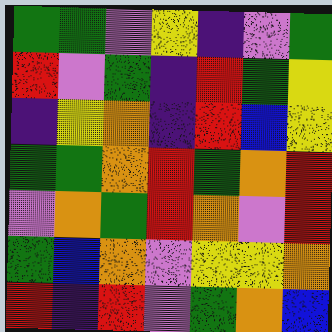[["green", "green", "violet", "yellow", "indigo", "violet", "green"], ["red", "violet", "green", "indigo", "red", "green", "yellow"], ["indigo", "yellow", "orange", "indigo", "red", "blue", "yellow"], ["green", "green", "orange", "red", "green", "orange", "red"], ["violet", "orange", "green", "red", "orange", "violet", "red"], ["green", "blue", "orange", "violet", "yellow", "yellow", "orange"], ["red", "indigo", "red", "violet", "green", "orange", "blue"]]